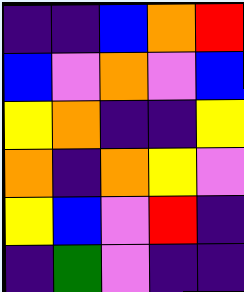[["indigo", "indigo", "blue", "orange", "red"], ["blue", "violet", "orange", "violet", "blue"], ["yellow", "orange", "indigo", "indigo", "yellow"], ["orange", "indigo", "orange", "yellow", "violet"], ["yellow", "blue", "violet", "red", "indigo"], ["indigo", "green", "violet", "indigo", "indigo"]]